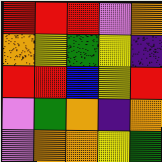[["red", "red", "red", "violet", "orange"], ["orange", "yellow", "green", "yellow", "indigo"], ["red", "red", "blue", "yellow", "red"], ["violet", "green", "orange", "indigo", "orange"], ["violet", "orange", "orange", "yellow", "green"]]